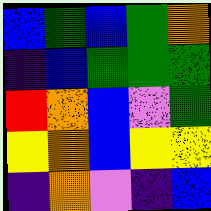[["blue", "green", "blue", "green", "orange"], ["indigo", "blue", "green", "green", "green"], ["red", "orange", "blue", "violet", "green"], ["yellow", "orange", "blue", "yellow", "yellow"], ["indigo", "orange", "violet", "indigo", "blue"]]